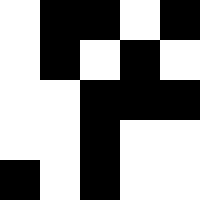[["white", "black", "black", "white", "black"], ["white", "black", "white", "black", "white"], ["white", "white", "black", "black", "black"], ["white", "white", "black", "white", "white"], ["black", "white", "black", "white", "white"]]